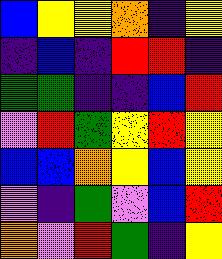[["blue", "yellow", "yellow", "orange", "indigo", "yellow"], ["indigo", "blue", "indigo", "red", "red", "indigo"], ["green", "green", "indigo", "indigo", "blue", "red"], ["violet", "red", "green", "yellow", "red", "yellow"], ["blue", "blue", "orange", "yellow", "blue", "yellow"], ["violet", "indigo", "green", "violet", "blue", "red"], ["orange", "violet", "red", "green", "indigo", "yellow"]]